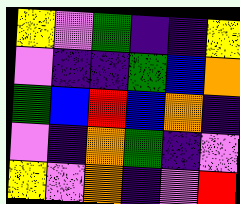[["yellow", "violet", "green", "indigo", "indigo", "yellow"], ["violet", "indigo", "indigo", "green", "blue", "orange"], ["green", "blue", "red", "blue", "orange", "indigo"], ["violet", "indigo", "orange", "green", "indigo", "violet"], ["yellow", "violet", "orange", "indigo", "violet", "red"]]